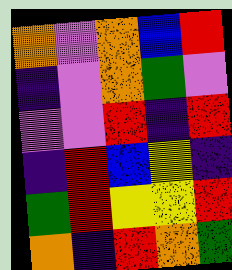[["orange", "violet", "orange", "blue", "red"], ["indigo", "violet", "orange", "green", "violet"], ["violet", "violet", "red", "indigo", "red"], ["indigo", "red", "blue", "yellow", "indigo"], ["green", "red", "yellow", "yellow", "red"], ["orange", "indigo", "red", "orange", "green"]]